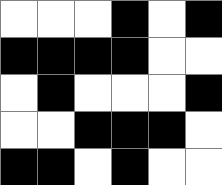[["white", "white", "white", "black", "white", "black"], ["black", "black", "black", "black", "white", "white"], ["white", "black", "white", "white", "white", "black"], ["white", "white", "black", "black", "black", "white"], ["black", "black", "white", "black", "white", "white"]]